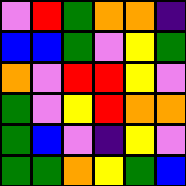[["violet", "red", "green", "orange", "orange", "indigo"], ["blue", "blue", "green", "violet", "yellow", "green"], ["orange", "violet", "red", "red", "yellow", "violet"], ["green", "violet", "yellow", "red", "orange", "orange"], ["green", "blue", "violet", "indigo", "yellow", "violet"], ["green", "green", "orange", "yellow", "green", "blue"]]